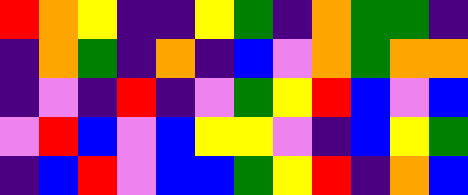[["red", "orange", "yellow", "indigo", "indigo", "yellow", "green", "indigo", "orange", "green", "green", "indigo"], ["indigo", "orange", "green", "indigo", "orange", "indigo", "blue", "violet", "orange", "green", "orange", "orange"], ["indigo", "violet", "indigo", "red", "indigo", "violet", "green", "yellow", "red", "blue", "violet", "blue"], ["violet", "red", "blue", "violet", "blue", "yellow", "yellow", "violet", "indigo", "blue", "yellow", "green"], ["indigo", "blue", "red", "violet", "blue", "blue", "green", "yellow", "red", "indigo", "orange", "blue"]]